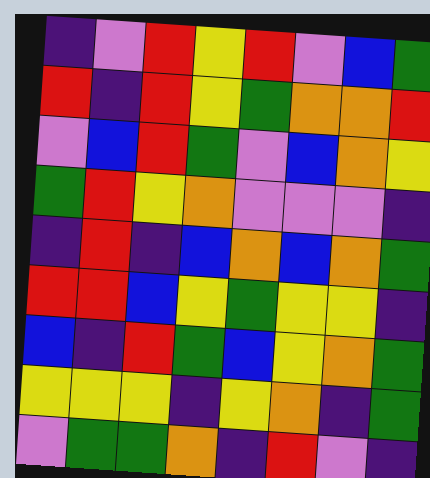[["indigo", "violet", "red", "yellow", "red", "violet", "blue", "green"], ["red", "indigo", "red", "yellow", "green", "orange", "orange", "red"], ["violet", "blue", "red", "green", "violet", "blue", "orange", "yellow"], ["green", "red", "yellow", "orange", "violet", "violet", "violet", "indigo"], ["indigo", "red", "indigo", "blue", "orange", "blue", "orange", "green"], ["red", "red", "blue", "yellow", "green", "yellow", "yellow", "indigo"], ["blue", "indigo", "red", "green", "blue", "yellow", "orange", "green"], ["yellow", "yellow", "yellow", "indigo", "yellow", "orange", "indigo", "green"], ["violet", "green", "green", "orange", "indigo", "red", "violet", "indigo"]]